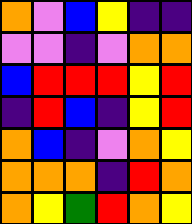[["orange", "violet", "blue", "yellow", "indigo", "indigo"], ["violet", "violet", "indigo", "violet", "orange", "orange"], ["blue", "red", "red", "red", "yellow", "red"], ["indigo", "red", "blue", "indigo", "yellow", "red"], ["orange", "blue", "indigo", "violet", "orange", "yellow"], ["orange", "orange", "orange", "indigo", "red", "orange"], ["orange", "yellow", "green", "red", "orange", "yellow"]]